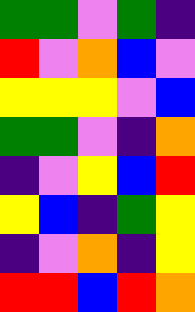[["green", "green", "violet", "green", "indigo"], ["red", "violet", "orange", "blue", "violet"], ["yellow", "yellow", "yellow", "violet", "blue"], ["green", "green", "violet", "indigo", "orange"], ["indigo", "violet", "yellow", "blue", "red"], ["yellow", "blue", "indigo", "green", "yellow"], ["indigo", "violet", "orange", "indigo", "yellow"], ["red", "red", "blue", "red", "orange"]]